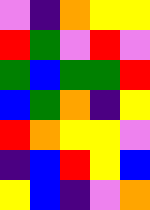[["violet", "indigo", "orange", "yellow", "yellow"], ["red", "green", "violet", "red", "violet"], ["green", "blue", "green", "green", "red"], ["blue", "green", "orange", "indigo", "yellow"], ["red", "orange", "yellow", "yellow", "violet"], ["indigo", "blue", "red", "yellow", "blue"], ["yellow", "blue", "indigo", "violet", "orange"]]